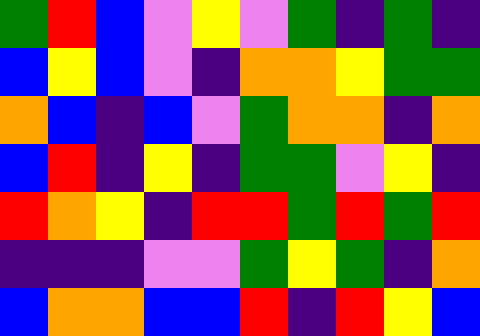[["green", "red", "blue", "violet", "yellow", "violet", "green", "indigo", "green", "indigo"], ["blue", "yellow", "blue", "violet", "indigo", "orange", "orange", "yellow", "green", "green"], ["orange", "blue", "indigo", "blue", "violet", "green", "orange", "orange", "indigo", "orange"], ["blue", "red", "indigo", "yellow", "indigo", "green", "green", "violet", "yellow", "indigo"], ["red", "orange", "yellow", "indigo", "red", "red", "green", "red", "green", "red"], ["indigo", "indigo", "indigo", "violet", "violet", "green", "yellow", "green", "indigo", "orange"], ["blue", "orange", "orange", "blue", "blue", "red", "indigo", "red", "yellow", "blue"]]